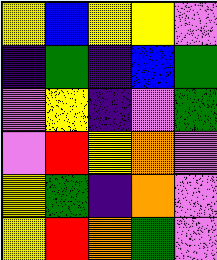[["yellow", "blue", "yellow", "yellow", "violet"], ["indigo", "green", "indigo", "blue", "green"], ["violet", "yellow", "indigo", "violet", "green"], ["violet", "red", "yellow", "orange", "violet"], ["yellow", "green", "indigo", "orange", "violet"], ["yellow", "red", "orange", "green", "violet"]]